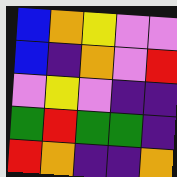[["blue", "orange", "yellow", "violet", "violet"], ["blue", "indigo", "orange", "violet", "red"], ["violet", "yellow", "violet", "indigo", "indigo"], ["green", "red", "green", "green", "indigo"], ["red", "orange", "indigo", "indigo", "orange"]]